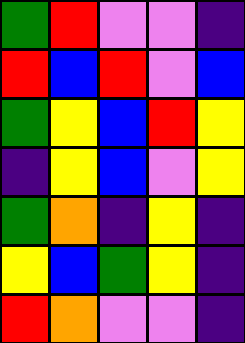[["green", "red", "violet", "violet", "indigo"], ["red", "blue", "red", "violet", "blue"], ["green", "yellow", "blue", "red", "yellow"], ["indigo", "yellow", "blue", "violet", "yellow"], ["green", "orange", "indigo", "yellow", "indigo"], ["yellow", "blue", "green", "yellow", "indigo"], ["red", "orange", "violet", "violet", "indigo"]]